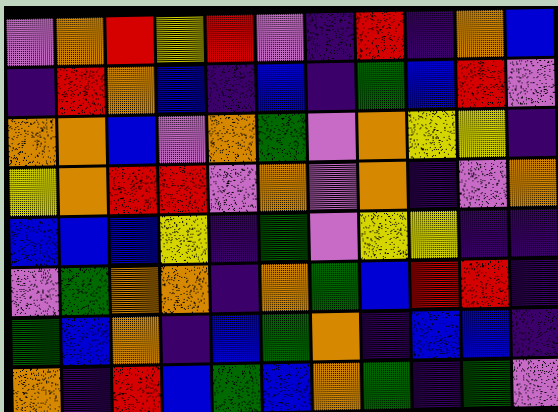[["violet", "orange", "red", "yellow", "red", "violet", "indigo", "red", "indigo", "orange", "blue"], ["indigo", "red", "orange", "blue", "indigo", "blue", "indigo", "green", "blue", "red", "violet"], ["orange", "orange", "blue", "violet", "orange", "green", "violet", "orange", "yellow", "yellow", "indigo"], ["yellow", "orange", "red", "red", "violet", "orange", "violet", "orange", "indigo", "violet", "orange"], ["blue", "blue", "blue", "yellow", "indigo", "green", "violet", "yellow", "yellow", "indigo", "indigo"], ["violet", "green", "orange", "orange", "indigo", "orange", "green", "blue", "red", "red", "indigo"], ["green", "blue", "orange", "indigo", "blue", "green", "orange", "indigo", "blue", "blue", "indigo"], ["orange", "indigo", "red", "blue", "green", "blue", "orange", "green", "indigo", "green", "violet"]]